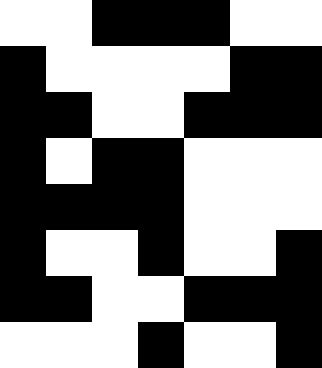[["white", "white", "black", "black", "black", "white", "white"], ["black", "white", "white", "white", "white", "black", "black"], ["black", "black", "white", "white", "black", "black", "black"], ["black", "white", "black", "black", "white", "white", "white"], ["black", "black", "black", "black", "white", "white", "white"], ["black", "white", "white", "black", "white", "white", "black"], ["black", "black", "white", "white", "black", "black", "black"], ["white", "white", "white", "black", "white", "white", "black"]]